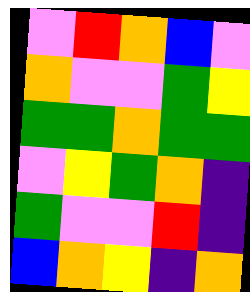[["violet", "red", "orange", "blue", "violet"], ["orange", "violet", "violet", "green", "yellow"], ["green", "green", "orange", "green", "green"], ["violet", "yellow", "green", "orange", "indigo"], ["green", "violet", "violet", "red", "indigo"], ["blue", "orange", "yellow", "indigo", "orange"]]